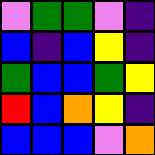[["violet", "green", "green", "violet", "indigo"], ["blue", "indigo", "blue", "yellow", "indigo"], ["green", "blue", "blue", "green", "yellow"], ["red", "blue", "orange", "yellow", "indigo"], ["blue", "blue", "blue", "violet", "orange"]]